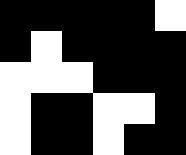[["black", "black", "black", "black", "black", "white"], ["black", "white", "black", "black", "black", "black"], ["white", "white", "white", "black", "black", "black"], ["white", "black", "black", "white", "white", "black"], ["white", "black", "black", "white", "black", "black"]]